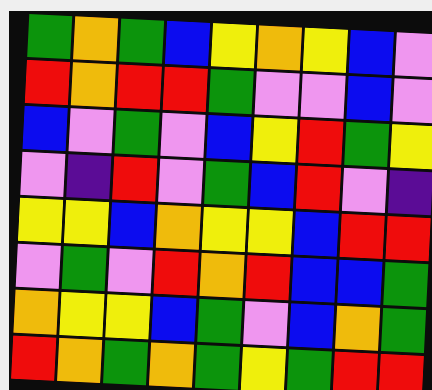[["green", "orange", "green", "blue", "yellow", "orange", "yellow", "blue", "violet"], ["red", "orange", "red", "red", "green", "violet", "violet", "blue", "violet"], ["blue", "violet", "green", "violet", "blue", "yellow", "red", "green", "yellow"], ["violet", "indigo", "red", "violet", "green", "blue", "red", "violet", "indigo"], ["yellow", "yellow", "blue", "orange", "yellow", "yellow", "blue", "red", "red"], ["violet", "green", "violet", "red", "orange", "red", "blue", "blue", "green"], ["orange", "yellow", "yellow", "blue", "green", "violet", "blue", "orange", "green"], ["red", "orange", "green", "orange", "green", "yellow", "green", "red", "red"]]